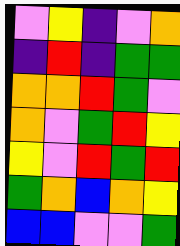[["violet", "yellow", "indigo", "violet", "orange"], ["indigo", "red", "indigo", "green", "green"], ["orange", "orange", "red", "green", "violet"], ["orange", "violet", "green", "red", "yellow"], ["yellow", "violet", "red", "green", "red"], ["green", "orange", "blue", "orange", "yellow"], ["blue", "blue", "violet", "violet", "green"]]